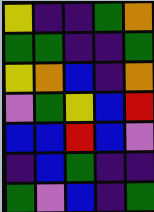[["yellow", "indigo", "indigo", "green", "orange"], ["green", "green", "indigo", "indigo", "green"], ["yellow", "orange", "blue", "indigo", "orange"], ["violet", "green", "yellow", "blue", "red"], ["blue", "blue", "red", "blue", "violet"], ["indigo", "blue", "green", "indigo", "indigo"], ["green", "violet", "blue", "indigo", "green"]]